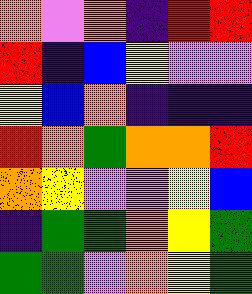[["orange", "violet", "orange", "indigo", "red", "red"], ["red", "indigo", "blue", "yellow", "violet", "violet"], ["yellow", "blue", "orange", "indigo", "indigo", "indigo"], ["red", "orange", "green", "orange", "orange", "red"], ["orange", "yellow", "violet", "violet", "yellow", "blue"], ["indigo", "green", "green", "orange", "yellow", "green"], ["green", "green", "violet", "orange", "yellow", "green"]]